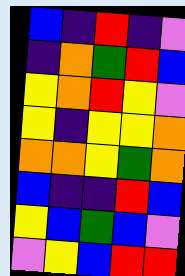[["blue", "indigo", "red", "indigo", "violet"], ["indigo", "orange", "green", "red", "blue"], ["yellow", "orange", "red", "yellow", "violet"], ["yellow", "indigo", "yellow", "yellow", "orange"], ["orange", "orange", "yellow", "green", "orange"], ["blue", "indigo", "indigo", "red", "blue"], ["yellow", "blue", "green", "blue", "violet"], ["violet", "yellow", "blue", "red", "red"]]